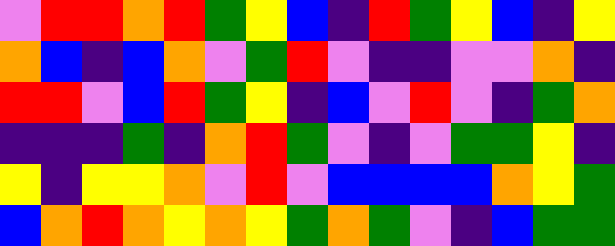[["violet", "red", "red", "orange", "red", "green", "yellow", "blue", "indigo", "red", "green", "yellow", "blue", "indigo", "yellow"], ["orange", "blue", "indigo", "blue", "orange", "violet", "green", "red", "violet", "indigo", "indigo", "violet", "violet", "orange", "indigo"], ["red", "red", "violet", "blue", "red", "green", "yellow", "indigo", "blue", "violet", "red", "violet", "indigo", "green", "orange"], ["indigo", "indigo", "indigo", "green", "indigo", "orange", "red", "green", "violet", "indigo", "violet", "green", "green", "yellow", "indigo"], ["yellow", "indigo", "yellow", "yellow", "orange", "violet", "red", "violet", "blue", "blue", "blue", "blue", "orange", "yellow", "green"], ["blue", "orange", "red", "orange", "yellow", "orange", "yellow", "green", "orange", "green", "violet", "indigo", "blue", "green", "green"]]